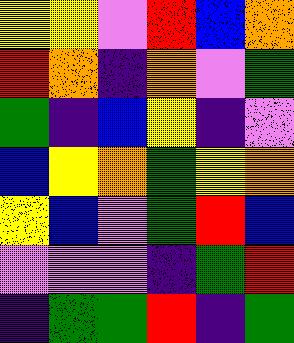[["yellow", "yellow", "violet", "red", "blue", "orange"], ["red", "orange", "indigo", "orange", "violet", "green"], ["green", "indigo", "blue", "yellow", "indigo", "violet"], ["blue", "yellow", "orange", "green", "yellow", "orange"], ["yellow", "blue", "violet", "green", "red", "blue"], ["violet", "violet", "violet", "indigo", "green", "red"], ["indigo", "green", "green", "red", "indigo", "green"]]